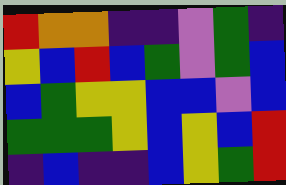[["red", "orange", "orange", "indigo", "indigo", "violet", "green", "indigo"], ["yellow", "blue", "red", "blue", "green", "violet", "green", "blue"], ["blue", "green", "yellow", "yellow", "blue", "blue", "violet", "blue"], ["green", "green", "green", "yellow", "blue", "yellow", "blue", "red"], ["indigo", "blue", "indigo", "indigo", "blue", "yellow", "green", "red"]]